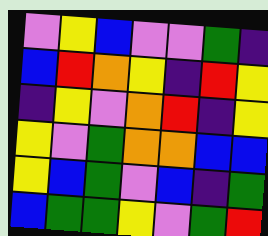[["violet", "yellow", "blue", "violet", "violet", "green", "indigo"], ["blue", "red", "orange", "yellow", "indigo", "red", "yellow"], ["indigo", "yellow", "violet", "orange", "red", "indigo", "yellow"], ["yellow", "violet", "green", "orange", "orange", "blue", "blue"], ["yellow", "blue", "green", "violet", "blue", "indigo", "green"], ["blue", "green", "green", "yellow", "violet", "green", "red"]]